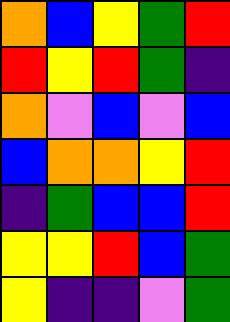[["orange", "blue", "yellow", "green", "red"], ["red", "yellow", "red", "green", "indigo"], ["orange", "violet", "blue", "violet", "blue"], ["blue", "orange", "orange", "yellow", "red"], ["indigo", "green", "blue", "blue", "red"], ["yellow", "yellow", "red", "blue", "green"], ["yellow", "indigo", "indigo", "violet", "green"]]